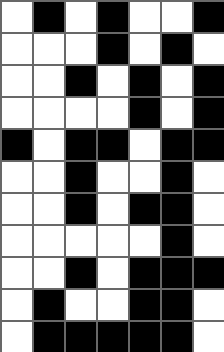[["white", "black", "white", "black", "white", "white", "black"], ["white", "white", "white", "black", "white", "black", "white"], ["white", "white", "black", "white", "black", "white", "black"], ["white", "white", "white", "white", "black", "white", "black"], ["black", "white", "black", "black", "white", "black", "black"], ["white", "white", "black", "white", "white", "black", "white"], ["white", "white", "black", "white", "black", "black", "white"], ["white", "white", "white", "white", "white", "black", "white"], ["white", "white", "black", "white", "black", "black", "black"], ["white", "black", "white", "white", "black", "black", "white"], ["white", "black", "black", "black", "black", "black", "white"]]